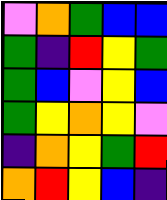[["violet", "orange", "green", "blue", "blue"], ["green", "indigo", "red", "yellow", "green"], ["green", "blue", "violet", "yellow", "blue"], ["green", "yellow", "orange", "yellow", "violet"], ["indigo", "orange", "yellow", "green", "red"], ["orange", "red", "yellow", "blue", "indigo"]]